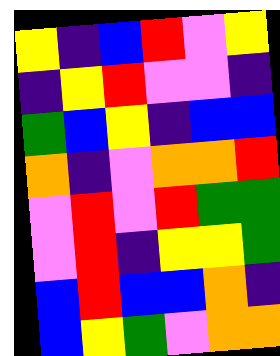[["yellow", "indigo", "blue", "red", "violet", "yellow"], ["indigo", "yellow", "red", "violet", "violet", "indigo"], ["green", "blue", "yellow", "indigo", "blue", "blue"], ["orange", "indigo", "violet", "orange", "orange", "red"], ["violet", "red", "violet", "red", "green", "green"], ["violet", "red", "indigo", "yellow", "yellow", "green"], ["blue", "red", "blue", "blue", "orange", "indigo"], ["blue", "yellow", "green", "violet", "orange", "orange"]]